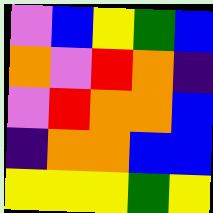[["violet", "blue", "yellow", "green", "blue"], ["orange", "violet", "red", "orange", "indigo"], ["violet", "red", "orange", "orange", "blue"], ["indigo", "orange", "orange", "blue", "blue"], ["yellow", "yellow", "yellow", "green", "yellow"]]